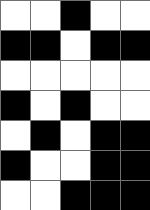[["white", "white", "black", "white", "white"], ["black", "black", "white", "black", "black"], ["white", "white", "white", "white", "white"], ["black", "white", "black", "white", "white"], ["white", "black", "white", "black", "black"], ["black", "white", "white", "black", "black"], ["white", "white", "black", "black", "black"]]